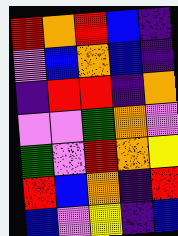[["red", "orange", "red", "blue", "indigo"], ["violet", "blue", "orange", "blue", "indigo"], ["indigo", "red", "red", "indigo", "orange"], ["violet", "violet", "green", "orange", "violet"], ["green", "violet", "red", "orange", "yellow"], ["red", "blue", "orange", "indigo", "red"], ["blue", "violet", "yellow", "indigo", "blue"]]